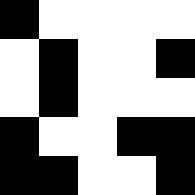[["black", "white", "white", "white", "white"], ["white", "black", "white", "white", "black"], ["white", "black", "white", "white", "white"], ["black", "white", "white", "black", "black"], ["black", "black", "white", "white", "black"]]